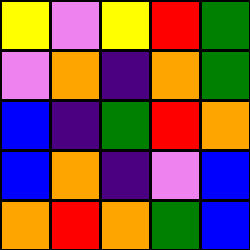[["yellow", "violet", "yellow", "red", "green"], ["violet", "orange", "indigo", "orange", "green"], ["blue", "indigo", "green", "red", "orange"], ["blue", "orange", "indigo", "violet", "blue"], ["orange", "red", "orange", "green", "blue"]]